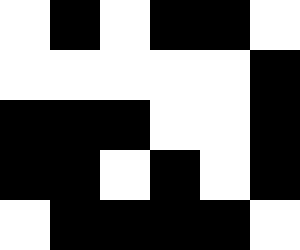[["white", "black", "white", "black", "black", "white"], ["white", "white", "white", "white", "white", "black"], ["black", "black", "black", "white", "white", "black"], ["black", "black", "white", "black", "white", "black"], ["white", "black", "black", "black", "black", "white"]]